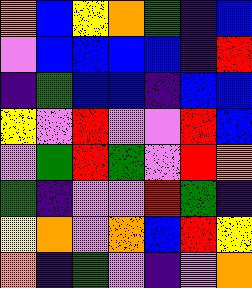[["orange", "blue", "yellow", "orange", "green", "indigo", "blue"], ["violet", "blue", "blue", "blue", "blue", "indigo", "red"], ["indigo", "green", "blue", "blue", "indigo", "blue", "blue"], ["yellow", "violet", "red", "violet", "violet", "red", "blue"], ["violet", "green", "red", "green", "violet", "red", "orange"], ["green", "indigo", "violet", "violet", "red", "green", "indigo"], ["yellow", "orange", "violet", "orange", "blue", "red", "yellow"], ["orange", "indigo", "green", "violet", "indigo", "violet", "orange"]]